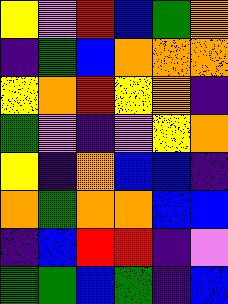[["yellow", "violet", "red", "blue", "green", "orange"], ["indigo", "green", "blue", "orange", "orange", "orange"], ["yellow", "orange", "red", "yellow", "orange", "indigo"], ["green", "violet", "indigo", "violet", "yellow", "orange"], ["yellow", "indigo", "orange", "blue", "blue", "indigo"], ["orange", "green", "orange", "orange", "blue", "blue"], ["indigo", "blue", "red", "red", "indigo", "violet"], ["green", "green", "blue", "green", "indigo", "blue"]]